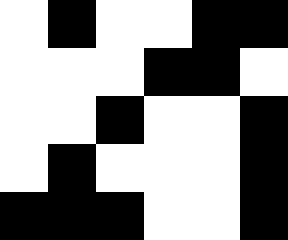[["white", "black", "white", "white", "black", "black"], ["white", "white", "white", "black", "black", "white"], ["white", "white", "black", "white", "white", "black"], ["white", "black", "white", "white", "white", "black"], ["black", "black", "black", "white", "white", "black"]]